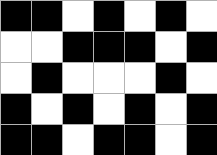[["black", "black", "white", "black", "white", "black", "white"], ["white", "white", "black", "black", "black", "white", "black"], ["white", "black", "white", "white", "white", "black", "white"], ["black", "white", "black", "white", "black", "white", "black"], ["black", "black", "white", "black", "black", "white", "black"]]